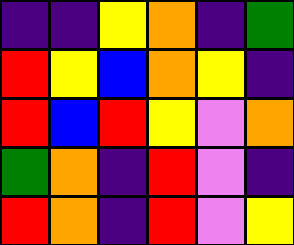[["indigo", "indigo", "yellow", "orange", "indigo", "green"], ["red", "yellow", "blue", "orange", "yellow", "indigo"], ["red", "blue", "red", "yellow", "violet", "orange"], ["green", "orange", "indigo", "red", "violet", "indigo"], ["red", "orange", "indigo", "red", "violet", "yellow"]]